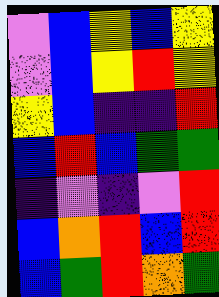[["violet", "blue", "yellow", "blue", "yellow"], ["violet", "blue", "yellow", "red", "yellow"], ["yellow", "blue", "indigo", "indigo", "red"], ["blue", "red", "blue", "green", "green"], ["indigo", "violet", "indigo", "violet", "red"], ["blue", "orange", "red", "blue", "red"], ["blue", "green", "red", "orange", "green"]]